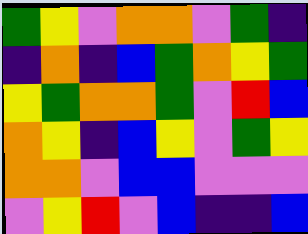[["green", "yellow", "violet", "orange", "orange", "violet", "green", "indigo"], ["indigo", "orange", "indigo", "blue", "green", "orange", "yellow", "green"], ["yellow", "green", "orange", "orange", "green", "violet", "red", "blue"], ["orange", "yellow", "indigo", "blue", "yellow", "violet", "green", "yellow"], ["orange", "orange", "violet", "blue", "blue", "violet", "violet", "violet"], ["violet", "yellow", "red", "violet", "blue", "indigo", "indigo", "blue"]]